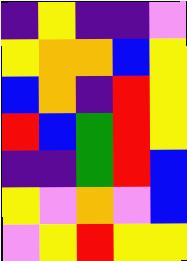[["indigo", "yellow", "indigo", "indigo", "violet"], ["yellow", "orange", "orange", "blue", "yellow"], ["blue", "orange", "indigo", "red", "yellow"], ["red", "blue", "green", "red", "yellow"], ["indigo", "indigo", "green", "red", "blue"], ["yellow", "violet", "orange", "violet", "blue"], ["violet", "yellow", "red", "yellow", "yellow"]]